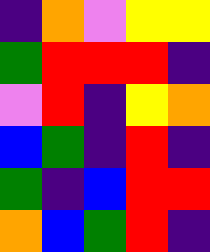[["indigo", "orange", "violet", "yellow", "yellow"], ["green", "red", "red", "red", "indigo"], ["violet", "red", "indigo", "yellow", "orange"], ["blue", "green", "indigo", "red", "indigo"], ["green", "indigo", "blue", "red", "red"], ["orange", "blue", "green", "red", "indigo"]]